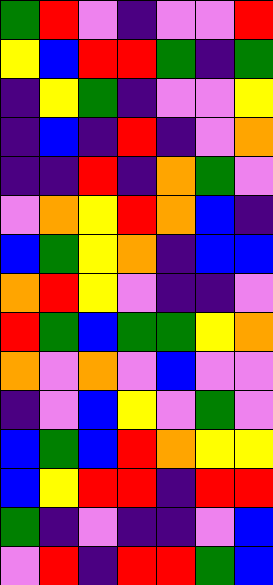[["green", "red", "violet", "indigo", "violet", "violet", "red"], ["yellow", "blue", "red", "red", "green", "indigo", "green"], ["indigo", "yellow", "green", "indigo", "violet", "violet", "yellow"], ["indigo", "blue", "indigo", "red", "indigo", "violet", "orange"], ["indigo", "indigo", "red", "indigo", "orange", "green", "violet"], ["violet", "orange", "yellow", "red", "orange", "blue", "indigo"], ["blue", "green", "yellow", "orange", "indigo", "blue", "blue"], ["orange", "red", "yellow", "violet", "indigo", "indigo", "violet"], ["red", "green", "blue", "green", "green", "yellow", "orange"], ["orange", "violet", "orange", "violet", "blue", "violet", "violet"], ["indigo", "violet", "blue", "yellow", "violet", "green", "violet"], ["blue", "green", "blue", "red", "orange", "yellow", "yellow"], ["blue", "yellow", "red", "red", "indigo", "red", "red"], ["green", "indigo", "violet", "indigo", "indigo", "violet", "blue"], ["violet", "red", "indigo", "red", "red", "green", "blue"]]